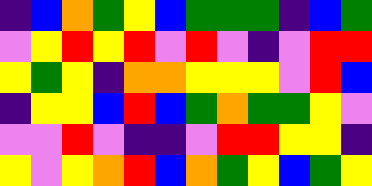[["indigo", "blue", "orange", "green", "yellow", "blue", "green", "green", "green", "indigo", "blue", "green"], ["violet", "yellow", "red", "yellow", "red", "violet", "red", "violet", "indigo", "violet", "red", "red"], ["yellow", "green", "yellow", "indigo", "orange", "orange", "yellow", "yellow", "yellow", "violet", "red", "blue"], ["indigo", "yellow", "yellow", "blue", "red", "blue", "green", "orange", "green", "green", "yellow", "violet"], ["violet", "violet", "red", "violet", "indigo", "indigo", "violet", "red", "red", "yellow", "yellow", "indigo"], ["yellow", "violet", "yellow", "orange", "red", "blue", "orange", "green", "yellow", "blue", "green", "yellow"]]